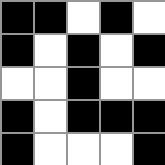[["black", "black", "white", "black", "white"], ["black", "white", "black", "white", "black"], ["white", "white", "black", "white", "white"], ["black", "white", "black", "black", "black"], ["black", "white", "white", "white", "black"]]